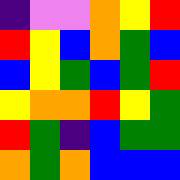[["indigo", "violet", "violet", "orange", "yellow", "red"], ["red", "yellow", "blue", "orange", "green", "blue"], ["blue", "yellow", "green", "blue", "green", "red"], ["yellow", "orange", "orange", "red", "yellow", "green"], ["red", "green", "indigo", "blue", "green", "green"], ["orange", "green", "orange", "blue", "blue", "blue"]]